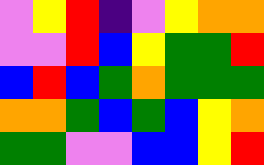[["violet", "yellow", "red", "indigo", "violet", "yellow", "orange", "orange"], ["violet", "violet", "red", "blue", "yellow", "green", "green", "red"], ["blue", "red", "blue", "green", "orange", "green", "green", "green"], ["orange", "orange", "green", "blue", "green", "blue", "yellow", "orange"], ["green", "green", "violet", "violet", "blue", "blue", "yellow", "red"]]